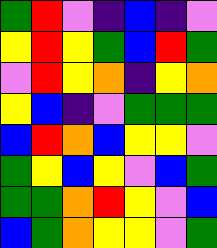[["green", "red", "violet", "indigo", "blue", "indigo", "violet"], ["yellow", "red", "yellow", "green", "blue", "red", "green"], ["violet", "red", "yellow", "orange", "indigo", "yellow", "orange"], ["yellow", "blue", "indigo", "violet", "green", "green", "green"], ["blue", "red", "orange", "blue", "yellow", "yellow", "violet"], ["green", "yellow", "blue", "yellow", "violet", "blue", "green"], ["green", "green", "orange", "red", "yellow", "violet", "blue"], ["blue", "green", "orange", "yellow", "yellow", "violet", "green"]]